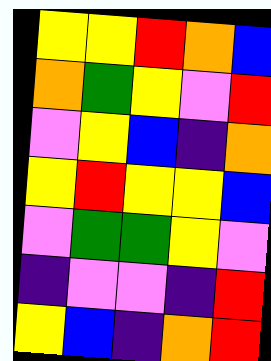[["yellow", "yellow", "red", "orange", "blue"], ["orange", "green", "yellow", "violet", "red"], ["violet", "yellow", "blue", "indigo", "orange"], ["yellow", "red", "yellow", "yellow", "blue"], ["violet", "green", "green", "yellow", "violet"], ["indigo", "violet", "violet", "indigo", "red"], ["yellow", "blue", "indigo", "orange", "red"]]